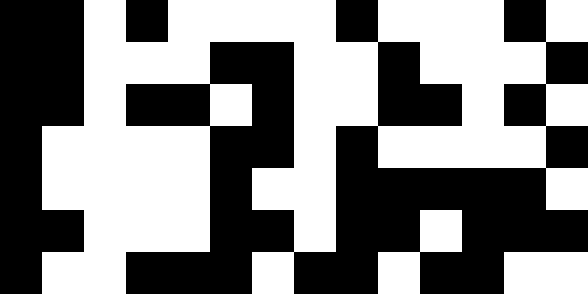[["black", "black", "white", "black", "white", "white", "white", "white", "black", "white", "white", "white", "black", "white"], ["black", "black", "white", "white", "white", "black", "black", "white", "white", "black", "white", "white", "white", "black"], ["black", "black", "white", "black", "black", "white", "black", "white", "white", "black", "black", "white", "black", "white"], ["black", "white", "white", "white", "white", "black", "black", "white", "black", "white", "white", "white", "white", "black"], ["black", "white", "white", "white", "white", "black", "white", "white", "black", "black", "black", "black", "black", "white"], ["black", "black", "white", "white", "white", "black", "black", "white", "black", "black", "white", "black", "black", "black"], ["black", "white", "white", "black", "black", "black", "white", "black", "black", "white", "black", "black", "white", "white"]]